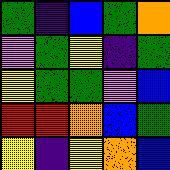[["green", "indigo", "blue", "green", "orange"], ["violet", "green", "yellow", "indigo", "green"], ["yellow", "green", "green", "violet", "blue"], ["red", "red", "orange", "blue", "green"], ["yellow", "indigo", "yellow", "orange", "blue"]]